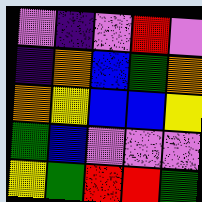[["violet", "indigo", "violet", "red", "violet"], ["indigo", "orange", "blue", "green", "orange"], ["orange", "yellow", "blue", "blue", "yellow"], ["green", "blue", "violet", "violet", "violet"], ["yellow", "green", "red", "red", "green"]]